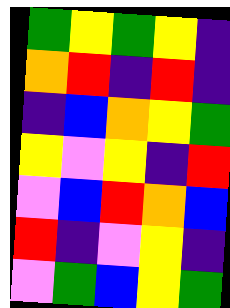[["green", "yellow", "green", "yellow", "indigo"], ["orange", "red", "indigo", "red", "indigo"], ["indigo", "blue", "orange", "yellow", "green"], ["yellow", "violet", "yellow", "indigo", "red"], ["violet", "blue", "red", "orange", "blue"], ["red", "indigo", "violet", "yellow", "indigo"], ["violet", "green", "blue", "yellow", "green"]]